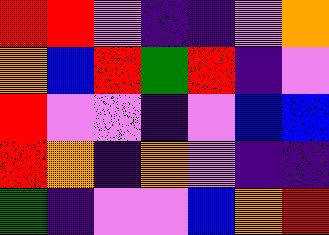[["red", "red", "violet", "indigo", "indigo", "violet", "orange"], ["orange", "blue", "red", "green", "red", "indigo", "violet"], ["red", "violet", "violet", "indigo", "violet", "blue", "blue"], ["red", "orange", "indigo", "orange", "violet", "indigo", "indigo"], ["green", "indigo", "violet", "violet", "blue", "orange", "red"]]